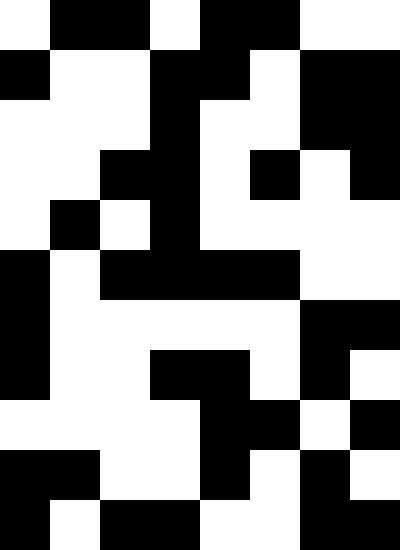[["white", "black", "black", "white", "black", "black", "white", "white"], ["black", "white", "white", "black", "black", "white", "black", "black"], ["white", "white", "white", "black", "white", "white", "black", "black"], ["white", "white", "black", "black", "white", "black", "white", "black"], ["white", "black", "white", "black", "white", "white", "white", "white"], ["black", "white", "black", "black", "black", "black", "white", "white"], ["black", "white", "white", "white", "white", "white", "black", "black"], ["black", "white", "white", "black", "black", "white", "black", "white"], ["white", "white", "white", "white", "black", "black", "white", "black"], ["black", "black", "white", "white", "black", "white", "black", "white"], ["black", "white", "black", "black", "white", "white", "black", "black"]]